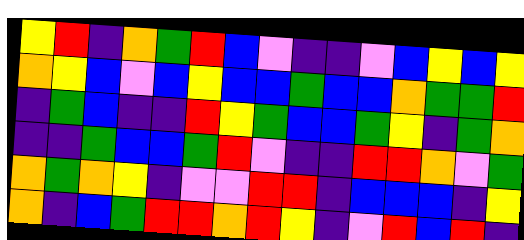[["yellow", "red", "indigo", "orange", "green", "red", "blue", "violet", "indigo", "indigo", "violet", "blue", "yellow", "blue", "yellow"], ["orange", "yellow", "blue", "violet", "blue", "yellow", "blue", "blue", "green", "blue", "blue", "orange", "green", "green", "red"], ["indigo", "green", "blue", "indigo", "indigo", "red", "yellow", "green", "blue", "blue", "green", "yellow", "indigo", "green", "orange"], ["indigo", "indigo", "green", "blue", "blue", "green", "red", "violet", "indigo", "indigo", "red", "red", "orange", "violet", "green"], ["orange", "green", "orange", "yellow", "indigo", "violet", "violet", "red", "red", "indigo", "blue", "blue", "blue", "indigo", "yellow"], ["orange", "indigo", "blue", "green", "red", "red", "orange", "red", "yellow", "indigo", "violet", "red", "blue", "red", "indigo"]]